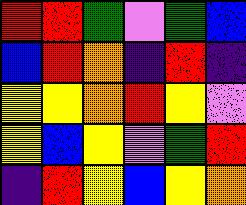[["red", "red", "green", "violet", "green", "blue"], ["blue", "red", "orange", "indigo", "red", "indigo"], ["yellow", "yellow", "orange", "red", "yellow", "violet"], ["yellow", "blue", "yellow", "violet", "green", "red"], ["indigo", "red", "yellow", "blue", "yellow", "orange"]]